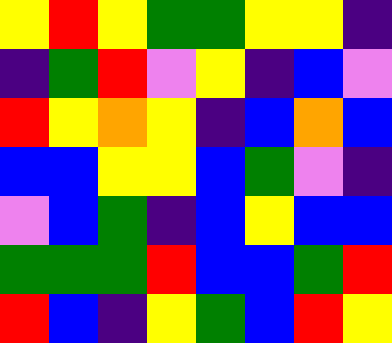[["yellow", "red", "yellow", "green", "green", "yellow", "yellow", "indigo"], ["indigo", "green", "red", "violet", "yellow", "indigo", "blue", "violet"], ["red", "yellow", "orange", "yellow", "indigo", "blue", "orange", "blue"], ["blue", "blue", "yellow", "yellow", "blue", "green", "violet", "indigo"], ["violet", "blue", "green", "indigo", "blue", "yellow", "blue", "blue"], ["green", "green", "green", "red", "blue", "blue", "green", "red"], ["red", "blue", "indigo", "yellow", "green", "blue", "red", "yellow"]]